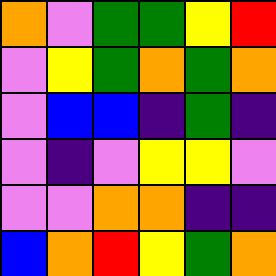[["orange", "violet", "green", "green", "yellow", "red"], ["violet", "yellow", "green", "orange", "green", "orange"], ["violet", "blue", "blue", "indigo", "green", "indigo"], ["violet", "indigo", "violet", "yellow", "yellow", "violet"], ["violet", "violet", "orange", "orange", "indigo", "indigo"], ["blue", "orange", "red", "yellow", "green", "orange"]]